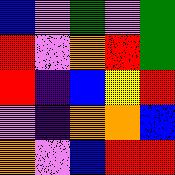[["blue", "violet", "green", "violet", "green"], ["red", "violet", "orange", "red", "green"], ["red", "indigo", "blue", "yellow", "red"], ["violet", "indigo", "orange", "orange", "blue"], ["orange", "violet", "blue", "red", "red"]]